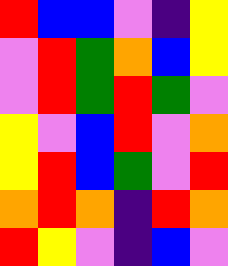[["red", "blue", "blue", "violet", "indigo", "yellow"], ["violet", "red", "green", "orange", "blue", "yellow"], ["violet", "red", "green", "red", "green", "violet"], ["yellow", "violet", "blue", "red", "violet", "orange"], ["yellow", "red", "blue", "green", "violet", "red"], ["orange", "red", "orange", "indigo", "red", "orange"], ["red", "yellow", "violet", "indigo", "blue", "violet"]]